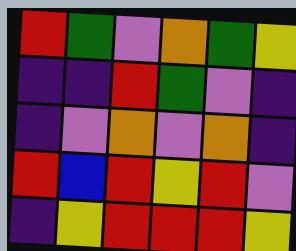[["red", "green", "violet", "orange", "green", "yellow"], ["indigo", "indigo", "red", "green", "violet", "indigo"], ["indigo", "violet", "orange", "violet", "orange", "indigo"], ["red", "blue", "red", "yellow", "red", "violet"], ["indigo", "yellow", "red", "red", "red", "yellow"]]